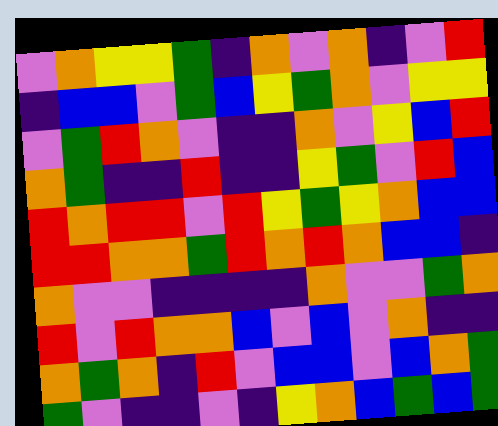[["violet", "orange", "yellow", "yellow", "green", "indigo", "orange", "violet", "orange", "indigo", "violet", "red"], ["indigo", "blue", "blue", "violet", "green", "blue", "yellow", "green", "orange", "violet", "yellow", "yellow"], ["violet", "green", "red", "orange", "violet", "indigo", "indigo", "orange", "violet", "yellow", "blue", "red"], ["orange", "green", "indigo", "indigo", "red", "indigo", "indigo", "yellow", "green", "violet", "red", "blue"], ["red", "orange", "red", "red", "violet", "red", "yellow", "green", "yellow", "orange", "blue", "blue"], ["red", "red", "orange", "orange", "green", "red", "orange", "red", "orange", "blue", "blue", "indigo"], ["orange", "violet", "violet", "indigo", "indigo", "indigo", "indigo", "orange", "violet", "violet", "green", "orange"], ["red", "violet", "red", "orange", "orange", "blue", "violet", "blue", "violet", "orange", "indigo", "indigo"], ["orange", "green", "orange", "indigo", "red", "violet", "blue", "blue", "violet", "blue", "orange", "green"], ["green", "violet", "indigo", "indigo", "violet", "indigo", "yellow", "orange", "blue", "green", "blue", "green"]]